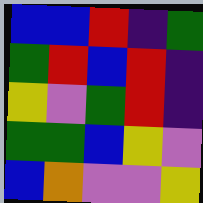[["blue", "blue", "red", "indigo", "green"], ["green", "red", "blue", "red", "indigo"], ["yellow", "violet", "green", "red", "indigo"], ["green", "green", "blue", "yellow", "violet"], ["blue", "orange", "violet", "violet", "yellow"]]